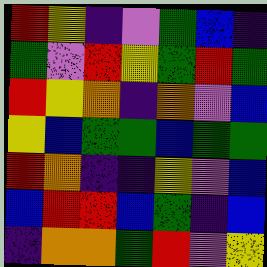[["red", "yellow", "indigo", "violet", "green", "blue", "indigo"], ["green", "violet", "red", "yellow", "green", "red", "green"], ["red", "yellow", "orange", "indigo", "orange", "violet", "blue"], ["yellow", "blue", "green", "green", "blue", "green", "green"], ["red", "orange", "indigo", "indigo", "yellow", "violet", "blue"], ["blue", "red", "red", "blue", "green", "indigo", "blue"], ["indigo", "orange", "orange", "green", "red", "violet", "yellow"]]